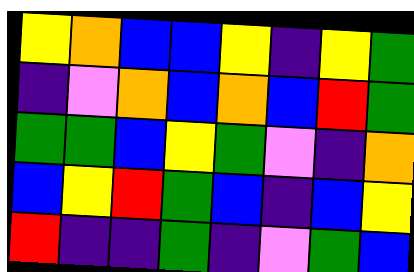[["yellow", "orange", "blue", "blue", "yellow", "indigo", "yellow", "green"], ["indigo", "violet", "orange", "blue", "orange", "blue", "red", "green"], ["green", "green", "blue", "yellow", "green", "violet", "indigo", "orange"], ["blue", "yellow", "red", "green", "blue", "indigo", "blue", "yellow"], ["red", "indigo", "indigo", "green", "indigo", "violet", "green", "blue"]]